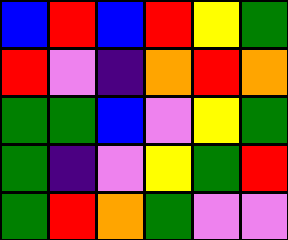[["blue", "red", "blue", "red", "yellow", "green"], ["red", "violet", "indigo", "orange", "red", "orange"], ["green", "green", "blue", "violet", "yellow", "green"], ["green", "indigo", "violet", "yellow", "green", "red"], ["green", "red", "orange", "green", "violet", "violet"]]